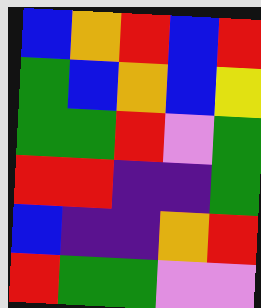[["blue", "orange", "red", "blue", "red"], ["green", "blue", "orange", "blue", "yellow"], ["green", "green", "red", "violet", "green"], ["red", "red", "indigo", "indigo", "green"], ["blue", "indigo", "indigo", "orange", "red"], ["red", "green", "green", "violet", "violet"]]